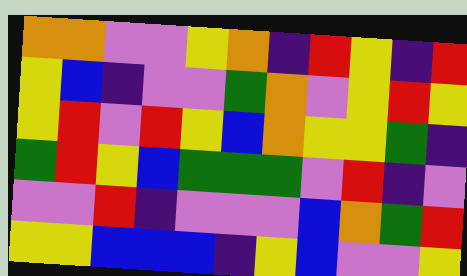[["orange", "orange", "violet", "violet", "yellow", "orange", "indigo", "red", "yellow", "indigo", "red"], ["yellow", "blue", "indigo", "violet", "violet", "green", "orange", "violet", "yellow", "red", "yellow"], ["yellow", "red", "violet", "red", "yellow", "blue", "orange", "yellow", "yellow", "green", "indigo"], ["green", "red", "yellow", "blue", "green", "green", "green", "violet", "red", "indigo", "violet"], ["violet", "violet", "red", "indigo", "violet", "violet", "violet", "blue", "orange", "green", "red"], ["yellow", "yellow", "blue", "blue", "blue", "indigo", "yellow", "blue", "violet", "violet", "yellow"]]